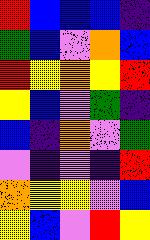[["red", "blue", "blue", "blue", "indigo"], ["green", "blue", "violet", "orange", "blue"], ["red", "yellow", "orange", "yellow", "red"], ["yellow", "blue", "violet", "green", "indigo"], ["blue", "indigo", "orange", "violet", "green"], ["violet", "indigo", "violet", "indigo", "red"], ["orange", "yellow", "yellow", "violet", "blue"], ["yellow", "blue", "violet", "red", "yellow"]]